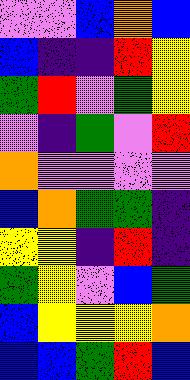[["violet", "violet", "blue", "orange", "blue"], ["blue", "indigo", "indigo", "red", "yellow"], ["green", "red", "violet", "green", "yellow"], ["violet", "indigo", "green", "violet", "red"], ["orange", "violet", "violet", "violet", "violet"], ["blue", "orange", "green", "green", "indigo"], ["yellow", "yellow", "indigo", "red", "indigo"], ["green", "yellow", "violet", "blue", "green"], ["blue", "yellow", "yellow", "yellow", "orange"], ["blue", "blue", "green", "red", "blue"]]